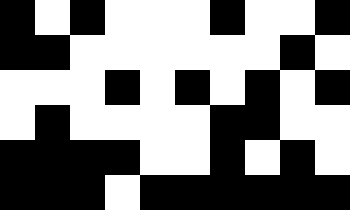[["black", "white", "black", "white", "white", "white", "black", "white", "white", "black"], ["black", "black", "white", "white", "white", "white", "white", "white", "black", "white"], ["white", "white", "white", "black", "white", "black", "white", "black", "white", "black"], ["white", "black", "white", "white", "white", "white", "black", "black", "white", "white"], ["black", "black", "black", "black", "white", "white", "black", "white", "black", "white"], ["black", "black", "black", "white", "black", "black", "black", "black", "black", "black"]]